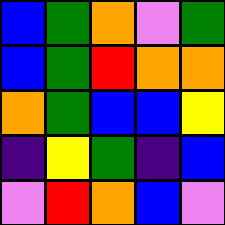[["blue", "green", "orange", "violet", "green"], ["blue", "green", "red", "orange", "orange"], ["orange", "green", "blue", "blue", "yellow"], ["indigo", "yellow", "green", "indigo", "blue"], ["violet", "red", "orange", "blue", "violet"]]